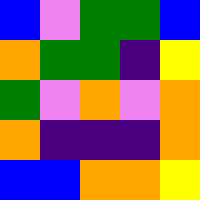[["blue", "violet", "green", "green", "blue"], ["orange", "green", "green", "indigo", "yellow"], ["green", "violet", "orange", "violet", "orange"], ["orange", "indigo", "indigo", "indigo", "orange"], ["blue", "blue", "orange", "orange", "yellow"]]